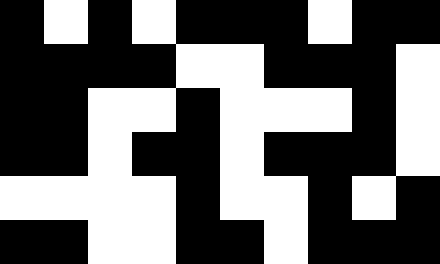[["black", "white", "black", "white", "black", "black", "black", "white", "black", "black"], ["black", "black", "black", "black", "white", "white", "black", "black", "black", "white"], ["black", "black", "white", "white", "black", "white", "white", "white", "black", "white"], ["black", "black", "white", "black", "black", "white", "black", "black", "black", "white"], ["white", "white", "white", "white", "black", "white", "white", "black", "white", "black"], ["black", "black", "white", "white", "black", "black", "white", "black", "black", "black"]]